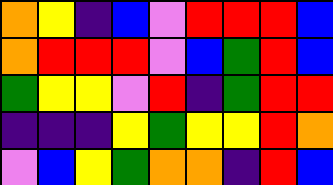[["orange", "yellow", "indigo", "blue", "violet", "red", "red", "red", "blue"], ["orange", "red", "red", "red", "violet", "blue", "green", "red", "blue"], ["green", "yellow", "yellow", "violet", "red", "indigo", "green", "red", "red"], ["indigo", "indigo", "indigo", "yellow", "green", "yellow", "yellow", "red", "orange"], ["violet", "blue", "yellow", "green", "orange", "orange", "indigo", "red", "blue"]]